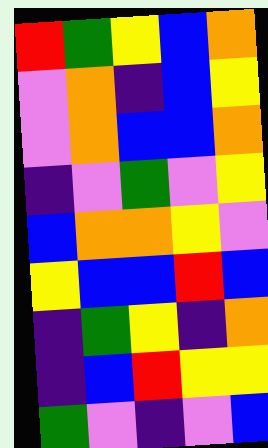[["red", "green", "yellow", "blue", "orange"], ["violet", "orange", "indigo", "blue", "yellow"], ["violet", "orange", "blue", "blue", "orange"], ["indigo", "violet", "green", "violet", "yellow"], ["blue", "orange", "orange", "yellow", "violet"], ["yellow", "blue", "blue", "red", "blue"], ["indigo", "green", "yellow", "indigo", "orange"], ["indigo", "blue", "red", "yellow", "yellow"], ["green", "violet", "indigo", "violet", "blue"]]